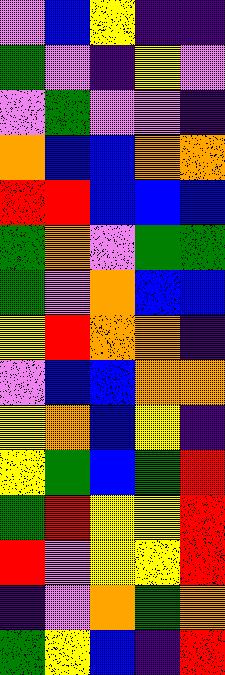[["violet", "blue", "yellow", "indigo", "indigo"], ["green", "violet", "indigo", "yellow", "violet"], ["violet", "green", "violet", "violet", "indigo"], ["orange", "blue", "blue", "orange", "orange"], ["red", "red", "blue", "blue", "blue"], ["green", "orange", "violet", "green", "green"], ["green", "violet", "orange", "blue", "blue"], ["yellow", "red", "orange", "orange", "indigo"], ["violet", "blue", "blue", "orange", "orange"], ["yellow", "orange", "blue", "yellow", "indigo"], ["yellow", "green", "blue", "green", "red"], ["green", "red", "yellow", "yellow", "red"], ["red", "violet", "yellow", "yellow", "red"], ["indigo", "violet", "orange", "green", "orange"], ["green", "yellow", "blue", "indigo", "red"]]